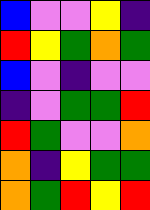[["blue", "violet", "violet", "yellow", "indigo"], ["red", "yellow", "green", "orange", "green"], ["blue", "violet", "indigo", "violet", "violet"], ["indigo", "violet", "green", "green", "red"], ["red", "green", "violet", "violet", "orange"], ["orange", "indigo", "yellow", "green", "green"], ["orange", "green", "red", "yellow", "red"]]